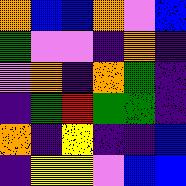[["orange", "blue", "blue", "orange", "violet", "blue"], ["green", "violet", "violet", "indigo", "orange", "indigo"], ["violet", "orange", "indigo", "orange", "green", "indigo"], ["indigo", "green", "red", "green", "green", "indigo"], ["orange", "indigo", "yellow", "indigo", "indigo", "blue"], ["indigo", "yellow", "yellow", "violet", "blue", "blue"]]